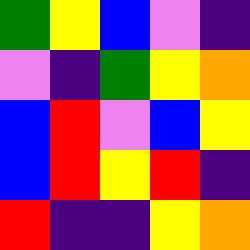[["green", "yellow", "blue", "violet", "indigo"], ["violet", "indigo", "green", "yellow", "orange"], ["blue", "red", "violet", "blue", "yellow"], ["blue", "red", "yellow", "red", "indigo"], ["red", "indigo", "indigo", "yellow", "orange"]]